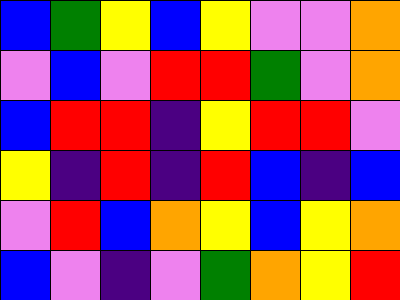[["blue", "green", "yellow", "blue", "yellow", "violet", "violet", "orange"], ["violet", "blue", "violet", "red", "red", "green", "violet", "orange"], ["blue", "red", "red", "indigo", "yellow", "red", "red", "violet"], ["yellow", "indigo", "red", "indigo", "red", "blue", "indigo", "blue"], ["violet", "red", "blue", "orange", "yellow", "blue", "yellow", "orange"], ["blue", "violet", "indigo", "violet", "green", "orange", "yellow", "red"]]